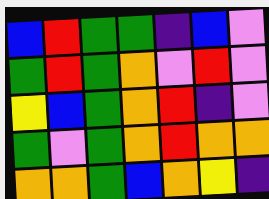[["blue", "red", "green", "green", "indigo", "blue", "violet"], ["green", "red", "green", "orange", "violet", "red", "violet"], ["yellow", "blue", "green", "orange", "red", "indigo", "violet"], ["green", "violet", "green", "orange", "red", "orange", "orange"], ["orange", "orange", "green", "blue", "orange", "yellow", "indigo"]]